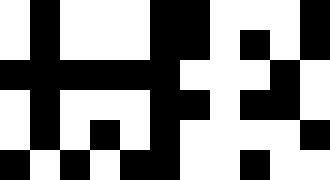[["white", "black", "white", "white", "white", "black", "black", "white", "white", "white", "black"], ["white", "black", "white", "white", "white", "black", "black", "white", "black", "white", "black"], ["black", "black", "black", "black", "black", "black", "white", "white", "white", "black", "white"], ["white", "black", "white", "white", "white", "black", "black", "white", "black", "black", "white"], ["white", "black", "white", "black", "white", "black", "white", "white", "white", "white", "black"], ["black", "white", "black", "white", "black", "black", "white", "white", "black", "white", "white"]]